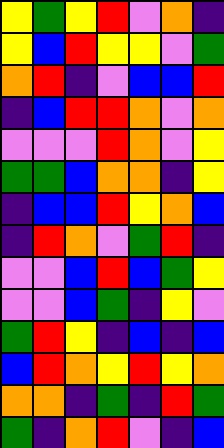[["yellow", "green", "yellow", "red", "violet", "orange", "indigo"], ["yellow", "blue", "red", "yellow", "yellow", "violet", "green"], ["orange", "red", "indigo", "violet", "blue", "blue", "red"], ["indigo", "blue", "red", "red", "orange", "violet", "orange"], ["violet", "violet", "violet", "red", "orange", "violet", "yellow"], ["green", "green", "blue", "orange", "orange", "indigo", "yellow"], ["indigo", "blue", "blue", "red", "yellow", "orange", "blue"], ["indigo", "red", "orange", "violet", "green", "red", "indigo"], ["violet", "violet", "blue", "red", "blue", "green", "yellow"], ["violet", "violet", "blue", "green", "indigo", "yellow", "violet"], ["green", "red", "yellow", "indigo", "blue", "indigo", "blue"], ["blue", "red", "orange", "yellow", "red", "yellow", "orange"], ["orange", "orange", "indigo", "green", "indigo", "red", "green"], ["green", "indigo", "orange", "red", "violet", "indigo", "blue"]]